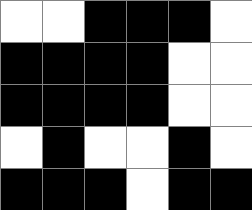[["white", "white", "black", "black", "black", "white"], ["black", "black", "black", "black", "white", "white"], ["black", "black", "black", "black", "white", "white"], ["white", "black", "white", "white", "black", "white"], ["black", "black", "black", "white", "black", "black"]]